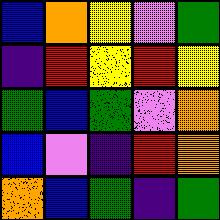[["blue", "orange", "yellow", "violet", "green"], ["indigo", "red", "yellow", "red", "yellow"], ["green", "blue", "green", "violet", "orange"], ["blue", "violet", "indigo", "red", "orange"], ["orange", "blue", "green", "indigo", "green"]]